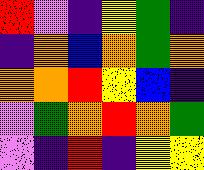[["red", "violet", "indigo", "yellow", "green", "indigo"], ["indigo", "orange", "blue", "orange", "green", "orange"], ["orange", "orange", "red", "yellow", "blue", "indigo"], ["violet", "green", "orange", "red", "orange", "green"], ["violet", "indigo", "red", "indigo", "yellow", "yellow"]]